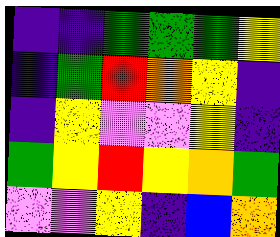[["indigo", "indigo", "green", "green", "green", "yellow"], ["indigo", "green", "red", "orange", "yellow", "indigo"], ["indigo", "yellow", "violet", "violet", "yellow", "indigo"], ["green", "yellow", "red", "yellow", "orange", "green"], ["violet", "violet", "yellow", "indigo", "blue", "orange"]]